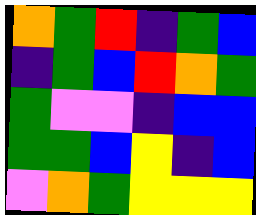[["orange", "green", "red", "indigo", "green", "blue"], ["indigo", "green", "blue", "red", "orange", "green"], ["green", "violet", "violet", "indigo", "blue", "blue"], ["green", "green", "blue", "yellow", "indigo", "blue"], ["violet", "orange", "green", "yellow", "yellow", "yellow"]]